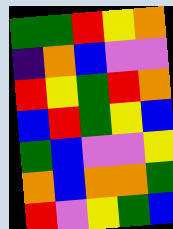[["green", "green", "red", "yellow", "orange"], ["indigo", "orange", "blue", "violet", "violet"], ["red", "yellow", "green", "red", "orange"], ["blue", "red", "green", "yellow", "blue"], ["green", "blue", "violet", "violet", "yellow"], ["orange", "blue", "orange", "orange", "green"], ["red", "violet", "yellow", "green", "blue"]]